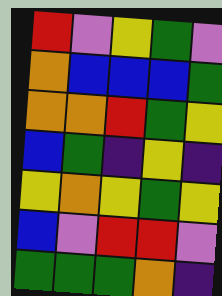[["red", "violet", "yellow", "green", "violet"], ["orange", "blue", "blue", "blue", "green"], ["orange", "orange", "red", "green", "yellow"], ["blue", "green", "indigo", "yellow", "indigo"], ["yellow", "orange", "yellow", "green", "yellow"], ["blue", "violet", "red", "red", "violet"], ["green", "green", "green", "orange", "indigo"]]